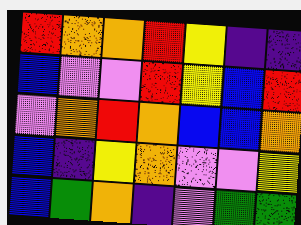[["red", "orange", "orange", "red", "yellow", "indigo", "indigo"], ["blue", "violet", "violet", "red", "yellow", "blue", "red"], ["violet", "orange", "red", "orange", "blue", "blue", "orange"], ["blue", "indigo", "yellow", "orange", "violet", "violet", "yellow"], ["blue", "green", "orange", "indigo", "violet", "green", "green"]]